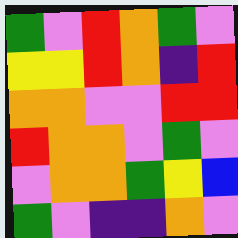[["green", "violet", "red", "orange", "green", "violet"], ["yellow", "yellow", "red", "orange", "indigo", "red"], ["orange", "orange", "violet", "violet", "red", "red"], ["red", "orange", "orange", "violet", "green", "violet"], ["violet", "orange", "orange", "green", "yellow", "blue"], ["green", "violet", "indigo", "indigo", "orange", "violet"]]